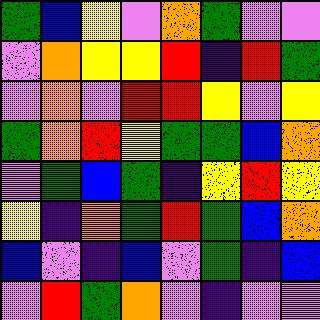[["green", "blue", "yellow", "violet", "orange", "green", "violet", "violet"], ["violet", "orange", "yellow", "yellow", "red", "indigo", "red", "green"], ["violet", "orange", "violet", "red", "red", "yellow", "violet", "yellow"], ["green", "orange", "red", "yellow", "green", "green", "blue", "orange"], ["violet", "green", "blue", "green", "indigo", "yellow", "red", "yellow"], ["yellow", "indigo", "orange", "green", "red", "green", "blue", "orange"], ["blue", "violet", "indigo", "blue", "violet", "green", "indigo", "blue"], ["violet", "red", "green", "orange", "violet", "indigo", "violet", "violet"]]